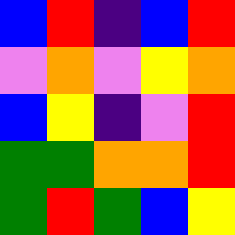[["blue", "red", "indigo", "blue", "red"], ["violet", "orange", "violet", "yellow", "orange"], ["blue", "yellow", "indigo", "violet", "red"], ["green", "green", "orange", "orange", "red"], ["green", "red", "green", "blue", "yellow"]]